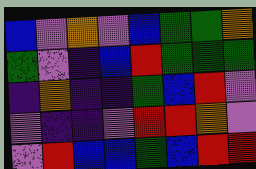[["blue", "violet", "orange", "violet", "blue", "green", "green", "orange"], ["green", "violet", "indigo", "blue", "red", "green", "green", "green"], ["indigo", "orange", "indigo", "indigo", "green", "blue", "red", "violet"], ["violet", "indigo", "indigo", "violet", "red", "red", "orange", "violet"], ["violet", "red", "blue", "blue", "green", "blue", "red", "red"]]